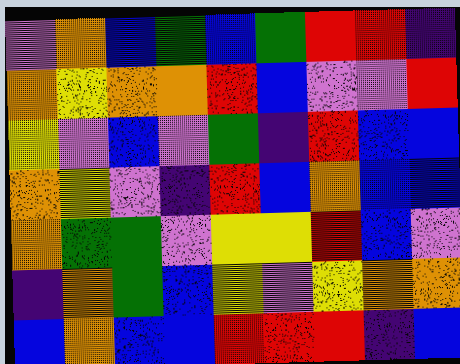[["violet", "orange", "blue", "green", "blue", "green", "red", "red", "indigo"], ["orange", "yellow", "orange", "orange", "red", "blue", "violet", "violet", "red"], ["yellow", "violet", "blue", "violet", "green", "indigo", "red", "blue", "blue"], ["orange", "yellow", "violet", "indigo", "red", "blue", "orange", "blue", "blue"], ["orange", "green", "green", "violet", "yellow", "yellow", "red", "blue", "violet"], ["indigo", "orange", "green", "blue", "yellow", "violet", "yellow", "orange", "orange"], ["blue", "orange", "blue", "blue", "red", "red", "red", "indigo", "blue"]]